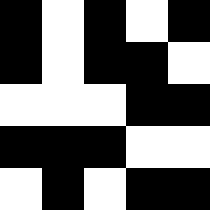[["black", "white", "black", "white", "black"], ["black", "white", "black", "black", "white"], ["white", "white", "white", "black", "black"], ["black", "black", "black", "white", "white"], ["white", "black", "white", "black", "black"]]